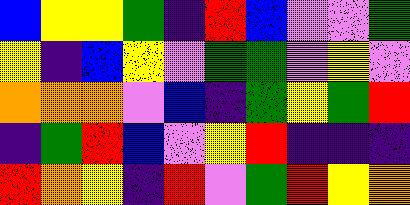[["blue", "yellow", "yellow", "green", "indigo", "red", "blue", "violet", "violet", "green"], ["yellow", "indigo", "blue", "yellow", "violet", "green", "green", "violet", "yellow", "violet"], ["orange", "orange", "orange", "violet", "blue", "indigo", "green", "yellow", "green", "red"], ["indigo", "green", "red", "blue", "violet", "yellow", "red", "indigo", "indigo", "indigo"], ["red", "orange", "yellow", "indigo", "red", "violet", "green", "red", "yellow", "orange"]]